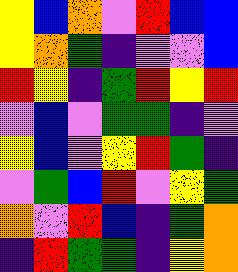[["yellow", "blue", "orange", "violet", "red", "blue", "blue"], ["yellow", "orange", "green", "indigo", "violet", "violet", "blue"], ["red", "yellow", "indigo", "green", "red", "yellow", "red"], ["violet", "blue", "violet", "green", "green", "indigo", "violet"], ["yellow", "blue", "violet", "yellow", "red", "green", "indigo"], ["violet", "green", "blue", "red", "violet", "yellow", "green"], ["orange", "violet", "red", "blue", "indigo", "green", "orange"], ["indigo", "red", "green", "green", "indigo", "yellow", "orange"]]